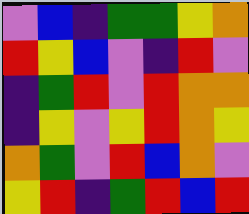[["violet", "blue", "indigo", "green", "green", "yellow", "orange"], ["red", "yellow", "blue", "violet", "indigo", "red", "violet"], ["indigo", "green", "red", "violet", "red", "orange", "orange"], ["indigo", "yellow", "violet", "yellow", "red", "orange", "yellow"], ["orange", "green", "violet", "red", "blue", "orange", "violet"], ["yellow", "red", "indigo", "green", "red", "blue", "red"]]